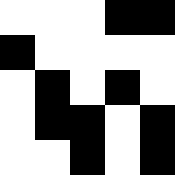[["white", "white", "white", "black", "black"], ["black", "white", "white", "white", "white"], ["white", "black", "white", "black", "white"], ["white", "black", "black", "white", "black"], ["white", "white", "black", "white", "black"]]